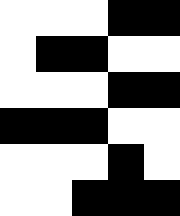[["white", "white", "white", "black", "black"], ["white", "black", "black", "white", "white"], ["white", "white", "white", "black", "black"], ["black", "black", "black", "white", "white"], ["white", "white", "white", "black", "white"], ["white", "white", "black", "black", "black"]]